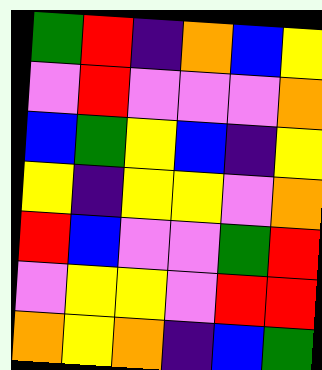[["green", "red", "indigo", "orange", "blue", "yellow"], ["violet", "red", "violet", "violet", "violet", "orange"], ["blue", "green", "yellow", "blue", "indigo", "yellow"], ["yellow", "indigo", "yellow", "yellow", "violet", "orange"], ["red", "blue", "violet", "violet", "green", "red"], ["violet", "yellow", "yellow", "violet", "red", "red"], ["orange", "yellow", "orange", "indigo", "blue", "green"]]